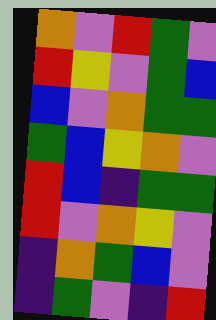[["orange", "violet", "red", "green", "violet"], ["red", "yellow", "violet", "green", "blue"], ["blue", "violet", "orange", "green", "green"], ["green", "blue", "yellow", "orange", "violet"], ["red", "blue", "indigo", "green", "green"], ["red", "violet", "orange", "yellow", "violet"], ["indigo", "orange", "green", "blue", "violet"], ["indigo", "green", "violet", "indigo", "red"]]